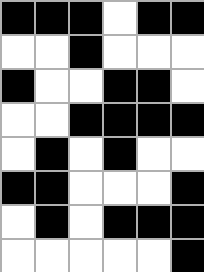[["black", "black", "black", "white", "black", "black"], ["white", "white", "black", "white", "white", "white"], ["black", "white", "white", "black", "black", "white"], ["white", "white", "black", "black", "black", "black"], ["white", "black", "white", "black", "white", "white"], ["black", "black", "white", "white", "white", "black"], ["white", "black", "white", "black", "black", "black"], ["white", "white", "white", "white", "white", "black"]]